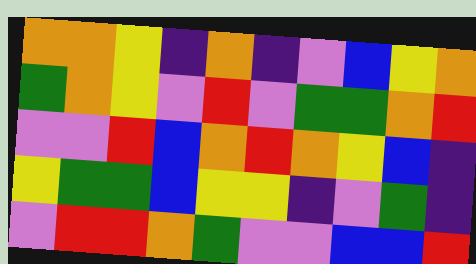[["orange", "orange", "yellow", "indigo", "orange", "indigo", "violet", "blue", "yellow", "orange"], ["green", "orange", "yellow", "violet", "red", "violet", "green", "green", "orange", "red"], ["violet", "violet", "red", "blue", "orange", "red", "orange", "yellow", "blue", "indigo"], ["yellow", "green", "green", "blue", "yellow", "yellow", "indigo", "violet", "green", "indigo"], ["violet", "red", "red", "orange", "green", "violet", "violet", "blue", "blue", "red"]]